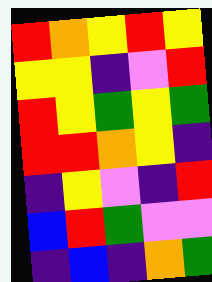[["red", "orange", "yellow", "red", "yellow"], ["yellow", "yellow", "indigo", "violet", "red"], ["red", "yellow", "green", "yellow", "green"], ["red", "red", "orange", "yellow", "indigo"], ["indigo", "yellow", "violet", "indigo", "red"], ["blue", "red", "green", "violet", "violet"], ["indigo", "blue", "indigo", "orange", "green"]]